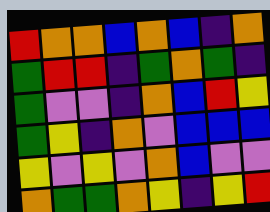[["red", "orange", "orange", "blue", "orange", "blue", "indigo", "orange"], ["green", "red", "red", "indigo", "green", "orange", "green", "indigo"], ["green", "violet", "violet", "indigo", "orange", "blue", "red", "yellow"], ["green", "yellow", "indigo", "orange", "violet", "blue", "blue", "blue"], ["yellow", "violet", "yellow", "violet", "orange", "blue", "violet", "violet"], ["orange", "green", "green", "orange", "yellow", "indigo", "yellow", "red"]]